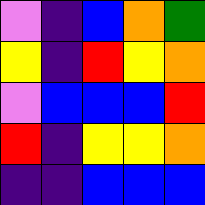[["violet", "indigo", "blue", "orange", "green"], ["yellow", "indigo", "red", "yellow", "orange"], ["violet", "blue", "blue", "blue", "red"], ["red", "indigo", "yellow", "yellow", "orange"], ["indigo", "indigo", "blue", "blue", "blue"]]